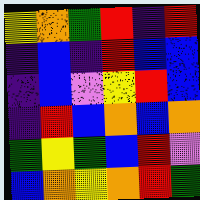[["yellow", "orange", "green", "red", "indigo", "red"], ["indigo", "blue", "indigo", "red", "blue", "blue"], ["indigo", "blue", "violet", "yellow", "red", "blue"], ["indigo", "red", "blue", "orange", "blue", "orange"], ["green", "yellow", "green", "blue", "red", "violet"], ["blue", "orange", "yellow", "orange", "red", "green"]]